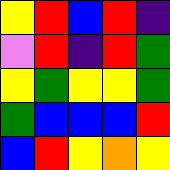[["yellow", "red", "blue", "red", "indigo"], ["violet", "red", "indigo", "red", "green"], ["yellow", "green", "yellow", "yellow", "green"], ["green", "blue", "blue", "blue", "red"], ["blue", "red", "yellow", "orange", "yellow"]]